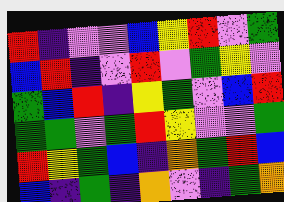[["red", "indigo", "violet", "violet", "blue", "yellow", "red", "violet", "green"], ["blue", "red", "indigo", "violet", "red", "violet", "green", "yellow", "violet"], ["green", "blue", "red", "indigo", "yellow", "green", "violet", "blue", "red"], ["green", "green", "violet", "green", "red", "yellow", "violet", "violet", "green"], ["red", "yellow", "green", "blue", "indigo", "orange", "green", "red", "blue"], ["blue", "indigo", "green", "indigo", "orange", "violet", "indigo", "green", "orange"]]